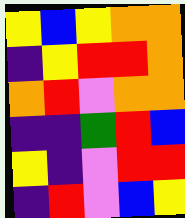[["yellow", "blue", "yellow", "orange", "orange"], ["indigo", "yellow", "red", "red", "orange"], ["orange", "red", "violet", "orange", "orange"], ["indigo", "indigo", "green", "red", "blue"], ["yellow", "indigo", "violet", "red", "red"], ["indigo", "red", "violet", "blue", "yellow"]]